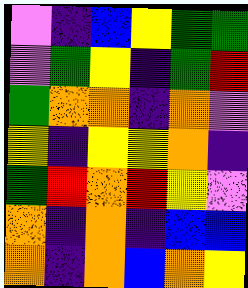[["violet", "indigo", "blue", "yellow", "green", "green"], ["violet", "green", "yellow", "indigo", "green", "red"], ["green", "orange", "orange", "indigo", "orange", "violet"], ["yellow", "indigo", "yellow", "yellow", "orange", "indigo"], ["green", "red", "orange", "red", "yellow", "violet"], ["orange", "indigo", "orange", "indigo", "blue", "blue"], ["orange", "indigo", "orange", "blue", "orange", "yellow"]]